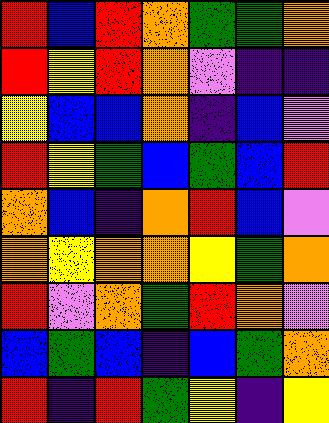[["red", "blue", "red", "orange", "green", "green", "orange"], ["red", "yellow", "red", "orange", "violet", "indigo", "indigo"], ["yellow", "blue", "blue", "orange", "indigo", "blue", "violet"], ["red", "yellow", "green", "blue", "green", "blue", "red"], ["orange", "blue", "indigo", "orange", "red", "blue", "violet"], ["orange", "yellow", "orange", "orange", "yellow", "green", "orange"], ["red", "violet", "orange", "green", "red", "orange", "violet"], ["blue", "green", "blue", "indigo", "blue", "green", "orange"], ["red", "indigo", "red", "green", "yellow", "indigo", "yellow"]]